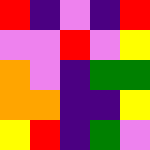[["red", "indigo", "violet", "indigo", "red"], ["violet", "violet", "red", "violet", "yellow"], ["orange", "violet", "indigo", "green", "green"], ["orange", "orange", "indigo", "indigo", "yellow"], ["yellow", "red", "indigo", "green", "violet"]]